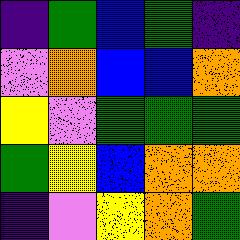[["indigo", "green", "blue", "green", "indigo"], ["violet", "orange", "blue", "blue", "orange"], ["yellow", "violet", "green", "green", "green"], ["green", "yellow", "blue", "orange", "orange"], ["indigo", "violet", "yellow", "orange", "green"]]